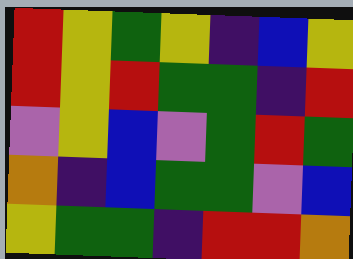[["red", "yellow", "green", "yellow", "indigo", "blue", "yellow"], ["red", "yellow", "red", "green", "green", "indigo", "red"], ["violet", "yellow", "blue", "violet", "green", "red", "green"], ["orange", "indigo", "blue", "green", "green", "violet", "blue"], ["yellow", "green", "green", "indigo", "red", "red", "orange"]]